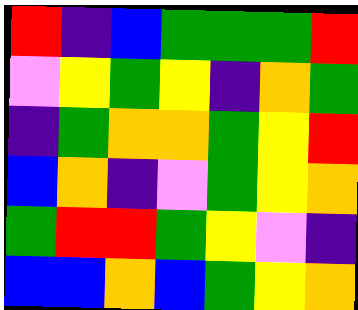[["red", "indigo", "blue", "green", "green", "green", "red"], ["violet", "yellow", "green", "yellow", "indigo", "orange", "green"], ["indigo", "green", "orange", "orange", "green", "yellow", "red"], ["blue", "orange", "indigo", "violet", "green", "yellow", "orange"], ["green", "red", "red", "green", "yellow", "violet", "indigo"], ["blue", "blue", "orange", "blue", "green", "yellow", "orange"]]